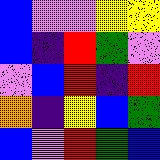[["blue", "violet", "violet", "yellow", "yellow"], ["blue", "indigo", "red", "green", "violet"], ["violet", "blue", "red", "indigo", "red"], ["orange", "indigo", "yellow", "blue", "green"], ["blue", "violet", "red", "green", "blue"]]